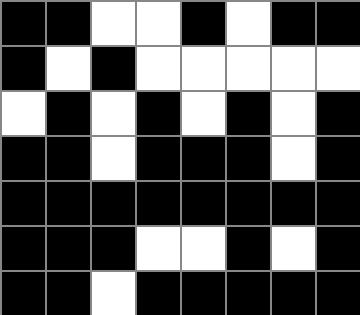[["black", "black", "white", "white", "black", "white", "black", "black"], ["black", "white", "black", "white", "white", "white", "white", "white"], ["white", "black", "white", "black", "white", "black", "white", "black"], ["black", "black", "white", "black", "black", "black", "white", "black"], ["black", "black", "black", "black", "black", "black", "black", "black"], ["black", "black", "black", "white", "white", "black", "white", "black"], ["black", "black", "white", "black", "black", "black", "black", "black"]]